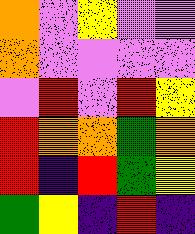[["orange", "violet", "yellow", "violet", "violet"], ["orange", "violet", "violet", "violet", "violet"], ["violet", "red", "violet", "red", "yellow"], ["red", "orange", "orange", "green", "orange"], ["red", "indigo", "red", "green", "yellow"], ["green", "yellow", "indigo", "red", "indigo"]]